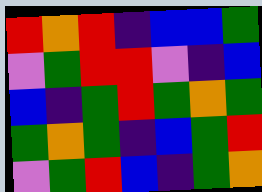[["red", "orange", "red", "indigo", "blue", "blue", "green"], ["violet", "green", "red", "red", "violet", "indigo", "blue"], ["blue", "indigo", "green", "red", "green", "orange", "green"], ["green", "orange", "green", "indigo", "blue", "green", "red"], ["violet", "green", "red", "blue", "indigo", "green", "orange"]]